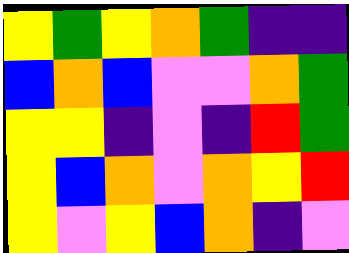[["yellow", "green", "yellow", "orange", "green", "indigo", "indigo"], ["blue", "orange", "blue", "violet", "violet", "orange", "green"], ["yellow", "yellow", "indigo", "violet", "indigo", "red", "green"], ["yellow", "blue", "orange", "violet", "orange", "yellow", "red"], ["yellow", "violet", "yellow", "blue", "orange", "indigo", "violet"]]